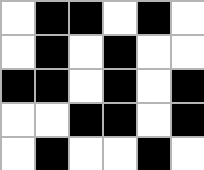[["white", "black", "black", "white", "black", "white"], ["white", "black", "white", "black", "white", "white"], ["black", "black", "white", "black", "white", "black"], ["white", "white", "black", "black", "white", "black"], ["white", "black", "white", "white", "black", "white"]]